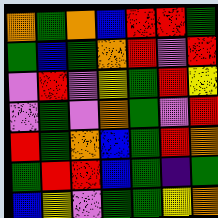[["orange", "green", "orange", "blue", "red", "red", "green"], ["green", "blue", "green", "orange", "red", "violet", "red"], ["violet", "red", "violet", "yellow", "green", "red", "yellow"], ["violet", "green", "violet", "orange", "green", "violet", "red"], ["red", "green", "orange", "blue", "green", "red", "orange"], ["green", "red", "red", "blue", "green", "indigo", "green"], ["blue", "yellow", "violet", "green", "green", "yellow", "orange"]]